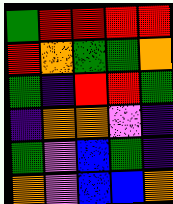[["green", "red", "red", "red", "red"], ["red", "orange", "green", "green", "orange"], ["green", "indigo", "red", "red", "green"], ["indigo", "orange", "orange", "violet", "indigo"], ["green", "violet", "blue", "green", "indigo"], ["orange", "violet", "blue", "blue", "orange"]]